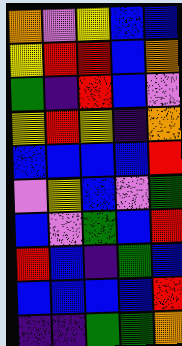[["orange", "violet", "yellow", "blue", "blue"], ["yellow", "red", "red", "blue", "orange"], ["green", "indigo", "red", "blue", "violet"], ["yellow", "red", "yellow", "indigo", "orange"], ["blue", "blue", "blue", "blue", "red"], ["violet", "yellow", "blue", "violet", "green"], ["blue", "violet", "green", "blue", "red"], ["red", "blue", "indigo", "green", "blue"], ["blue", "blue", "blue", "blue", "red"], ["indigo", "indigo", "green", "green", "orange"]]